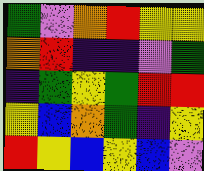[["green", "violet", "orange", "red", "yellow", "yellow"], ["orange", "red", "indigo", "indigo", "violet", "green"], ["indigo", "green", "yellow", "green", "red", "red"], ["yellow", "blue", "orange", "green", "indigo", "yellow"], ["red", "yellow", "blue", "yellow", "blue", "violet"]]